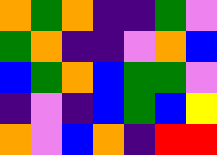[["orange", "green", "orange", "indigo", "indigo", "green", "violet"], ["green", "orange", "indigo", "indigo", "violet", "orange", "blue"], ["blue", "green", "orange", "blue", "green", "green", "violet"], ["indigo", "violet", "indigo", "blue", "green", "blue", "yellow"], ["orange", "violet", "blue", "orange", "indigo", "red", "red"]]